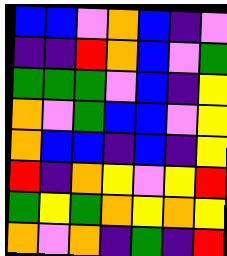[["blue", "blue", "violet", "orange", "blue", "indigo", "violet"], ["indigo", "indigo", "red", "orange", "blue", "violet", "green"], ["green", "green", "green", "violet", "blue", "indigo", "yellow"], ["orange", "violet", "green", "blue", "blue", "violet", "yellow"], ["orange", "blue", "blue", "indigo", "blue", "indigo", "yellow"], ["red", "indigo", "orange", "yellow", "violet", "yellow", "red"], ["green", "yellow", "green", "orange", "yellow", "orange", "yellow"], ["orange", "violet", "orange", "indigo", "green", "indigo", "red"]]